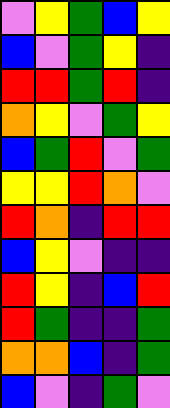[["violet", "yellow", "green", "blue", "yellow"], ["blue", "violet", "green", "yellow", "indigo"], ["red", "red", "green", "red", "indigo"], ["orange", "yellow", "violet", "green", "yellow"], ["blue", "green", "red", "violet", "green"], ["yellow", "yellow", "red", "orange", "violet"], ["red", "orange", "indigo", "red", "red"], ["blue", "yellow", "violet", "indigo", "indigo"], ["red", "yellow", "indigo", "blue", "red"], ["red", "green", "indigo", "indigo", "green"], ["orange", "orange", "blue", "indigo", "green"], ["blue", "violet", "indigo", "green", "violet"]]